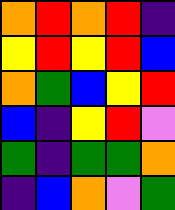[["orange", "red", "orange", "red", "indigo"], ["yellow", "red", "yellow", "red", "blue"], ["orange", "green", "blue", "yellow", "red"], ["blue", "indigo", "yellow", "red", "violet"], ["green", "indigo", "green", "green", "orange"], ["indigo", "blue", "orange", "violet", "green"]]